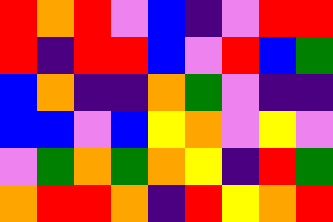[["red", "orange", "red", "violet", "blue", "indigo", "violet", "red", "red"], ["red", "indigo", "red", "red", "blue", "violet", "red", "blue", "green"], ["blue", "orange", "indigo", "indigo", "orange", "green", "violet", "indigo", "indigo"], ["blue", "blue", "violet", "blue", "yellow", "orange", "violet", "yellow", "violet"], ["violet", "green", "orange", "green", "orange", "yellow", "indigo", "red", "green"], ["orange", "red", "red", "orange", "indigo", "red", "yellow", "orange", "red"]]